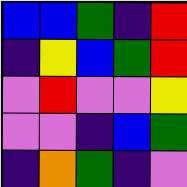[["blue", "blue", "green", "indigo", "red"], ["indigo", "yellow", "blue", "green", "red"], ["violet", "red", "violet", "violet", "yellow"], ["violet", "violet", "indigo", "blue", "green"], ["indigo", "orange", "green", "indigo", "violet"]]